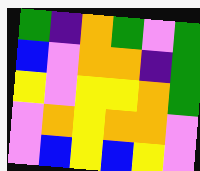[["green", "indigo", "orange", "green", "violet", "green"], ["blue", "violet", "orange", "orange", "indigo", "green"], ["yellow", "violet", "yellow", "yellow", "orange", "green"], ["violet", "orange", "yellow", "orange", "orange", "violet"], ["violet", "blue", "yellow", "blue", "yellow", "violet"]]